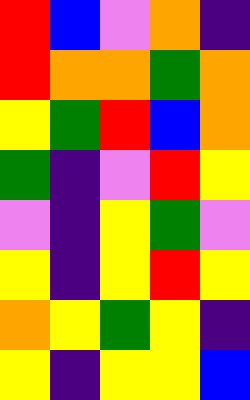[["red", "blue", "violet", "orange", "indigo"], ["red", "orange", "orange", "green", "orange"], ["yellow", "green", "red", "blue", "orange"], ["green", "indigo", "violet", "red", "yellow"], ["violet", "indigo", "yellow", "green", "violet"], ["yellow", "indigo", "yellow", "red", "yellow"], ["orange", "yellow", "green", "yellow", "indigo"], ["yellow", "indigo", "yellow", "yellow", "blue"]]